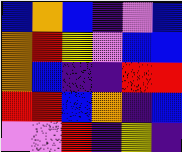[["blue", "orange", "blue", "indigo", "violet", "blue"], ["orange", "red", "yellow", "violet", "blue", "blue"], ["orange", "blue", "indigo", "indigo", "red", "red"], ["red", "red", "blue", "orange", "indigo", "blue"], ["violet", "violet", "red", "indigo", "yellow", "indigo"]]